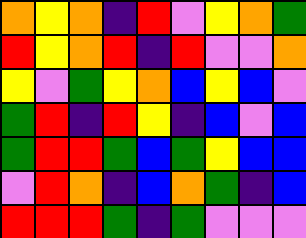[["orange", "yellow", "orange", "indigo", "red", "violet", "yellow", "orange", "green"], ["red", "yellow", "orange", "red", "indigo", "red", "violet", "violet", "orange"], ["yellow", "violet", "green", "yellow", "orange", "blue", "yellow", "blue", "violet"], ["green", "red", "indigo", "red", "yellow", "indigo", "blue", "violet", "blue"], ["green", "red", "red", "green", "blue", "green", "yellow", "blue", "blue"], ["violet", "red", "orange", "indigo", "blue", "orange", "green", "indigo", "blue"], ["red", "red", "red", "green", "indigo", "green", "violet", "violet", "violet"]]